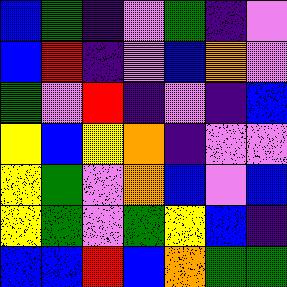[["blue", "green", "indigo", "violet", "green", "indigo", "violet"], ["blue", "red", "indigo", "violet", "blue", "orange", "violet"], ["green", "violet", "red", "indigo", "violet", "indigo", "blue"], ["yellow", "blue", "yellow", "orange", "indigo", "violet", "violet"], ["yellow", "green", "violet", "orange", "blue", "violet", "blue"], ["yellow", "green", "violet", "green", "yellow", "blue", "indigo"], ["blue", "blue", "red", "blue", "orange", "green", "green"]]